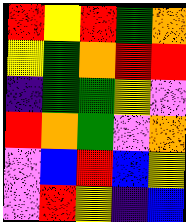[["red", "yellow", "red", "green", "orange"], ["yellow", "green", "orange", "red", "red"], ["indigo", "green", "green", "yellow", "violet"], ["red", "orange", "green", "violet", "orange"], ["violet", "blue", "red", "blue", "yellow"], ["violet", "red", "yellow", "indigo", "blue"]]